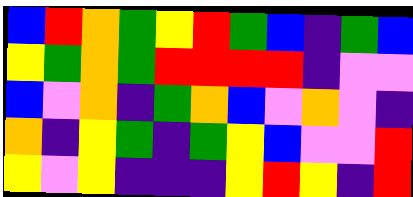[["blue", "red", "orange", "green", "yellow", "red", "green", "blue", "indigo", "green", "blue"], ["yellow", "green", "orange", "green", "red", "red", "red", "red", "indigo", "violet", "violet"], ["blue", "violet", "orange", "indigo", "green", "orange", "blue", "violet", "orange", "violet", "indigo"], ["orange", "indigo", "yellow", "green", "indigo", "green", "yellow", "blue", "violet", "violet", "red"], ["yellow", "violet", "yellow", "indigo", "indigo", "indigo", "yellow", "red", "yellow", "indigo", "red"]]